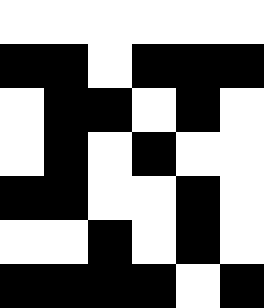[["white", "white", "white", "white", "white", "white"], ["black", "black", "white", "black", "black", "black"], ["white", "black", "black", "white", "black", "white"], ["white", "black", "white", "black", "white", "white"], ["black", "black", "white", "white", "black", "white"], ["white", "white", "black", "white", "black", "white"], ["black", "black", "black", "black", "white", "black"]]